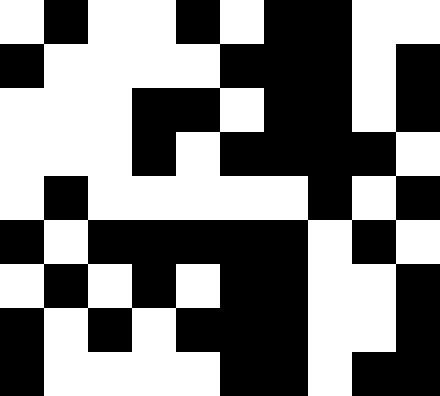[["white", "black", "white", "white", "black", "white", "black", "black", "white", "white"], ["black", "white", "white", "white", "white", "black", "black", "black", "white", "black"], ["white", "white", "white", "black", "black", "white", "black", "black", "white", "black"], ["white", "white", "white", "black", "white", "black", "black", "black", "black", "white"], ["white", "black", "white", "white", "white", "white", "white", "black", "white", "black"], ["black", "white", "black", "black", "black", "black", "black", "white", "black", "white"], ["white", "black", "white", "black", "white", "black", "black", "white", "white", "black"], ["black", "white", "black", "white", "black", "black", "black", "white", "white", "black"], ["black", "white", "white", "white", "white", "black", "black", "white", "black", "black"]]